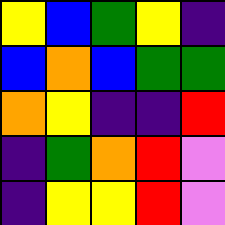[["yellow", "blue", "green", "yellow", "indigo"], ["blue", "orange", "blue", "green", "green"], ["orange", "yellow", "indigo", "indigo", "red"], ["indigo", "green", "orange", "red", "violet"], ["indigo", "yellow", "yellow", "red", "violet"]]